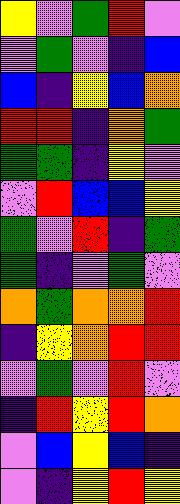[["yellow", "violet", "green", "red", "violet"], ["violet", "green", "violet", "indigo", "blue"], ["blue", "indigo", "yellow", "blue", "orange"], ["red", "red", "indigo", "orange", "green"], ["green", "green", "indigo", "yellow", "violet"], ["violet", "red", "blue", "blue", "yellow"], ["green", "violet", "red", "indigo", "green"], ["green", "indigo", "violet", "green", "violet"], ["orange", "green", "orange", "orange", "red"], ["indigo", "yellow", "orange", "red", "red"], ["violet", "green", "violet", "red", "violet"], ["indigo", "red", "yellow", "red", "orange"], ["violet", "blue", "yellow", "blue", "indigo"], ["violet", "indigo", "yellow", "red", "yellow"]]